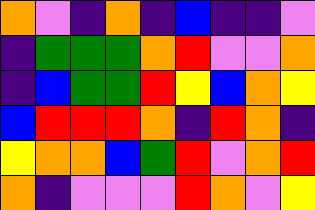[["orange", "violet", "indigo", "orange", "indigo", "blue", "indigo", "indigo", "violet"], ["indigo", "green", "green", "green", "orange", "red", "violet", "violet", "orange"], ["indigo", "blue", "green", "green", "red", "yellow", "blue", "orange", "yellow"], ["blue", "red", "red", "red", "orange", "indigo", "red", "orange", "indigo"], ["yellow", "orange", "orange", "blue", "green", "red", "violet", "orange", "red"], ["orange", "indigo", "violet", "violet", "violet", "red", "orange", "violet", "yellow"]]